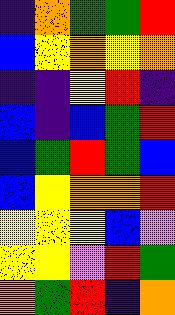[["indigo", "orange", "green", "green", "red"], ["blue", "yellow", "orange", "yellow", "orange"], ["indigo", "indigo", "yellow", "red", "indigo"], ["blue", "indigo", "blue", "green", "red"], ["blue", "green", "red", "green", "blue"], ["blue", "yellow", "orange", "orange", "red"], ["yellow", "yellow", "yellow", "blue", "violet"], ["yellow", "yellow", "violet", "red", "green"], ["orange", "green", "red", "indigo", "orange"]]